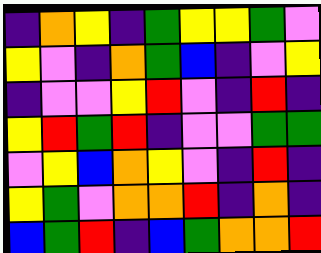[["indigo", "orange", "yellow", "indigo", "green", "yellow", "yellow", "green", "violet"], ["yellow", "violet", "indigo", "orange", "green", "blue", "indigo", "violet", "yellow"], ["indigo", "violet", "violet", "yellow", "red", "violet", "indigo", "red", "indigo"], ["yellow", "red", "green", "red", "indigo", "violet", "violet", "green", "green"], ["violet", "yellow", "blue", "orange", "yellow", "violet", "indigo", "red", "indigo"], ["yellow", "green", "violet", "orange", "orange", "red", "indigo", "orange", "indigo"], ["blue", "green", "red", "indigo", "blue", "green", "orange", "orange", "red"]]